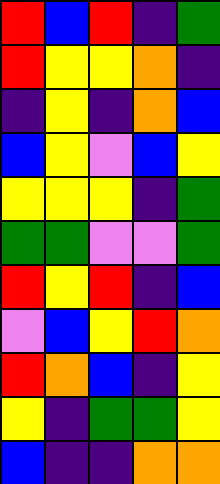[["red", "blue", "red", "indigo", "green"], ["red", "yellow", "yellow", "orange", "indigo"], ["indigo", "yellow", "indigo", "orange", "blue"], ["blue", "yellow", "violet", "blue", "yellow"], ["yellow", "yellow", "yellow", "indigo", "green"], ["green", "green", "violet", "violet", "green"], ["red", "yellow", "red", "indigo", "blue"], ["violet", "blue", "yellow", "red", "orange"], ["red", "orange", "blue", "indigo", "yellow"], ["yellow", "indigo", "green", "green", "yellow"], ["blue", "indigo", "indigo", "orange", "orange"]]